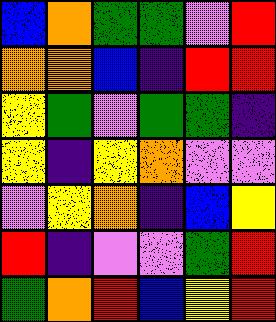[["blue", "orange", "green", "green", "violet", "red"], ["orange", "orange", "blue", "indigo", "red", "red"], ["yellow", "green", "violet", "green", "green", "indigo"], ["yellow", "indigo", "yellow", "orange", "violet", "violet"], ["violet", "yellow", "orange", "indigo", "blue", "yellow"], ["red", "indigo", "violet", "violet", "green", "red"], ["green", "orange", "red", "blue", "yellow", "red"]]